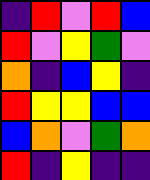[["indigo", "red", "violet", "red", "blue"], ["red", "violet", "yellow", "green", "violet"], ["orange", "indigo", "blue", "yellow", "indigo"], ["red", "yellow", "yellow", "blue", "blue"], ["blue", "orange", "violet", "green", "orange"], ["red", "indigo", "yellow", "indigo", "indigo"]]